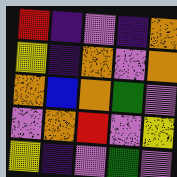[["red", "indigo", "violet", "indigo", "orange"], ["yellow", "indigo", "orange", "violet", "orange"], ["orange", "blue", "orange", "green", "violet"], ["violet", "orange", "red", "violet", "yellow"], ["yellow", "indigo", "violet", "green", "violet"]]